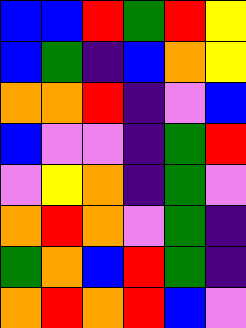[["blue", "blue", "red", "green", "red", "yellow"], ["blue", "green", "indigo", "blue", "orange", "yellow"], ["orange", "orange", "red", "indigo", "violet", "blue"], ["blue", "violet", "violet", "indigo", "green", "red"], ["violet", "yellow", "orange", "indigo", "green", "violet"], ["orange", "red", "orange", "violet", "green", "indigo"], ["green", "orange", "blue", "red", "green", "indigo"], ["orange", "red", "orange", "red", "blue", "violet"]]